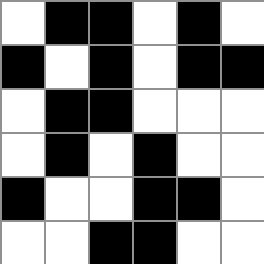[["white", "black", "black", "white", "black", "white"], ["black", "white", "black", "white", "black", "black"], ["white", "black", "black", "white", "white", "white"], ["white", "black", "white", "black", "white", "white"], ["black", "white", "white", "black", "black", "white"], ["white", "white", "black", "black", "white", "white"]]